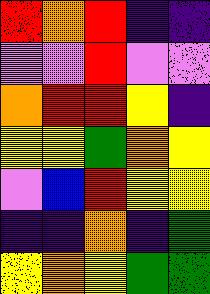[["red", "orange", "red", "indigo", "indigo"], ["violet", "violet", "red", "violet", "violet"], ["orange", "red", "red", "yellow", "indigo"], ["yellow", "yellow", "green", "orange", "yellow"], ["violet", "blue", "red", "yellow", "yellow"], ["indigo", "indigo", "orange", "indigo", "green"], ["yellow", "orange", "yellow", "green", "green"]]